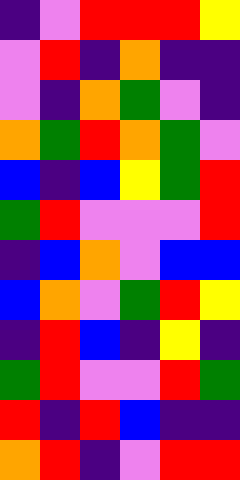[["indigo", "violet", "red", "red", "red", "yellow"], ["violet", "red", "indigo", "orange", "indigo", "indigo"], ["violet", "indigo", "orange", "green", "violet", "indigo"], ["orange", "green", "red", "orange", "green", "violet"], ["blue", "indigo", "blue", "yellow", "green", "red"], ["green", "red", "violet", "violet", "violet", "red"], ["indigo", "blue", "orange", "violet", "blue", "blue"], ["blue", "orange", "violet", "green", "red", "yellow"], ["indigo", "red", "blue", "indigo", "yellow", "indigo"], ["green", "red", "violet", "violet", "red", "green"], ["red", "indigo", "red", "blue", "indigo", "indigo"], ["orange", "red", "indigo", "violet", "red", "red"]]